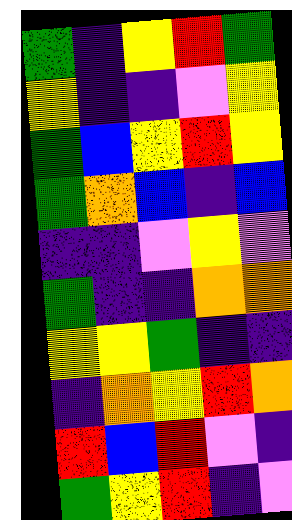[["green", "indigo", "yellow", "red", "green"], ["yellow", "indigo", "indigo", "violet", "yellow"], ["green", "blue", "yellow", "red", "yellow"], ["green", "orange", "blue", "indigo", "blue"], ["indigo", "indigo", "violet", "yellow", "violet"], ["green", "indigo", "indigo", "orange", "orange"], ["yellow", "yellow", "green", "indigo", "indigo"], ["indigo", "orange", "yellow", "red", "orange"], ["red", "blue", "red", "violet", "indigo"], ["green", "yellow", "red", "indigo", "violet"]]